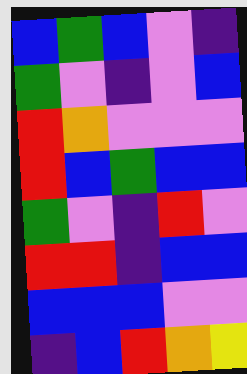[["blue", "green", "blue", "violet", "indigo"], ["green", "violet", "indigo", "violet", "blue"], ["red", "orange", "violet", "violet", "violet"], ["red", "blue", "green", "blue", "blue"], ["green", "violet", "indigo", "red", "violet"], ["red", "red", "indigo", "blue", "blue"], ["blue", "blue", "blue", "violet", "violet"], ["indigo", "blue", "red", "orange", "yellow"]]